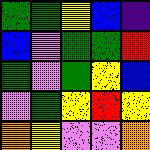[["green", "green", "yellow", "blue", "indigo"], ["blue", "violet", "green", "green", "red"], ["green", "violet", "green", "yellow", "blue"], ["violet", "green", "yellow", "red", "yellow"], ["orange", "yellow", "violet", "violet", "orange"]]